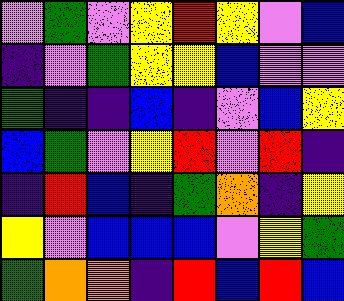[["violet", "green", "violet", "yellow", "red", "yellow", "violet", "blue"], ["indigo", "violet", "green", "yellow", "yellow", "blue", "violet", "violet"], ["green", "indigo", "indigo", "blue", "indigo", "violet", "blue", "yellow"], ["blue", "green", "violet", "yellow", "red", "violet", "red", "indigo"], ["indigo", "red", "blue", "indigo", "green", "orange", "indigo", "yellow"], ["yellow", "violet", "blue", "blue", "blue", "violet", "yellow", "green"], ["green", "orange", "orange", "indigo", "red", "blue", "red", "blue"]]